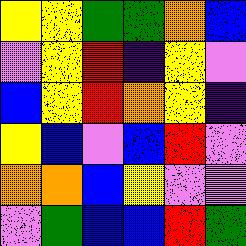[["yellow", "yellow", "green", "green", "orange", "blue"], ["violet", "yellow", "red", "indigo", "yellow", "violet"], ["blue", "yellow", "red", "orange", "yellow", "indigo"], ["yellow", "blue", "violet", "blue", "red", "violet"], ["orange", "orange", "blue", "yellow", "violet", "violet"], ["violet", "green", "blue", "blue", "red", "green"]]